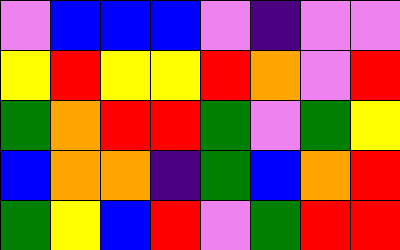[["violet", "blue", "blue", "blue", "violet", "indigo", "violet", "violet"], ["yellow", "red", "yellow", "yellow", "red", "orange", "violet", "red"], ["green", "orange", "red", "red", "green", "violet", "green", "yellow"], ["blue", "orange", "orange", "indigo", "green", "blue", "orange", "red"], ["green", "yellow", "blue", "red", "violet", "green", "red", "red"]]